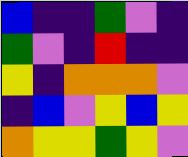[["blue", "indigo", "indigo", "green", "violet", "indigo"], ["green", "violet", "indigo", "red", "indigo", "indigo"], ["yellow", "indigo", "orange", "orange", "orange", "violet"], ["indigo", "blue", "violet", "yellow", "blue", "yellow"], ["orange", "yellow", "yellow", "green", "yellow", "violet"]]